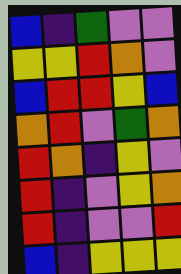[["blue", "indigo", "green", "violet", "violet"], ["yellow", "yellow", "red", "orange", "violet"], ["blue", "red", "red", "yellow", "blue"], ["orange", "red", "violet", "green", "orange"], ["red", "orange", "indigo", "yellow", "violet"], ["red", "indigo", "violet", "yellow", "orange"], ["red", "indigo", "violet", "violet", "red"], ["blue", "indigo", "yellow", "yellow", "yellow"]]